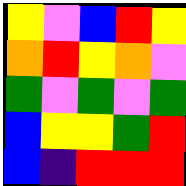[["yellow", "violet", "blue", "red", "yellow"], ["orange", "red", "yellow", "orange", "violet"], ["green", "violet", "green", "violet", "green"], ["blue", "yellow", "yellow", "green", "red"], ["blue", "indigo", "red", "red", "red"]]